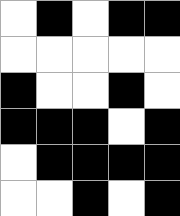[["white", "black", "white", "black", "black"], ["white", "white", "white", "white", "white"], ["black", "white", "white", "black", "white"], ["black", "black", "black", "white", "black"], ["white", "black", "black", "black", "black"], ["white", "white", "black", "white", "black"]]